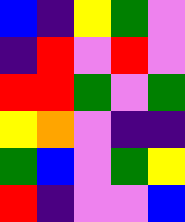[["blue", "indigo", "yellow", "green", "violet"], ["indigo", "red", "violet", "red", "violet"], ["red", "red", "green", "violet", "green"], ["yellow", "orange", "violet", "indigo", "indigo"], ["green", "blue", "violet", "green", "yellow"], ["red", "indigo", "violet", "violet", "blue"]]